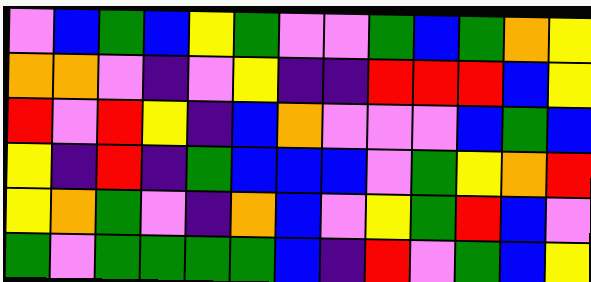[["violet", "blue", "green", "blue", "yellow", "green", "violet", "violet", "green", "blue", "green", "orange", "yellow"], ["orange", "orange", "violet", "indigo", "violet", "yellow", "indigo", "indigo", "red", "red", "red", "blue", "yellow"], ["red", "violet", "red", "yellow", "indigo", "blue", "orange", "violet", "violet", "violet", "blue", "green", "blue"], ["yellow", "indigo", "red", "indigo", "green", "blue", "blue", "blue", "violet", "green", "yellow", "orange", "red"], ["yellow", "orange", "green", "violet", "indigo", "orange", "blue", "violet", "yellow", "green", "red", "blue", "violet"], ["green", "violet", "green", "green", "green", "green", "blue", "indigo", "red", "violet", "green", "blue", "yellow"]]